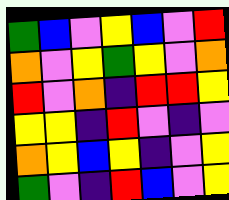[["green", "blue", "violet", "yellow", "blue", "violet", "red"], ["orange", "violet", "yellow", "green", "yellow", "violet", "orange"], ["red", "violet", "orange", "indigo", "red", "red", "yellow"], ["yellow", "yellow", "indigo", "red", "violet", "indigo", "violet"], ["orange", "yellow", "blue", "yellow", "indigo", "violet", "yellow"], ["green", "violet", "indigo", "red", "blue", "violet", "yellow"]]